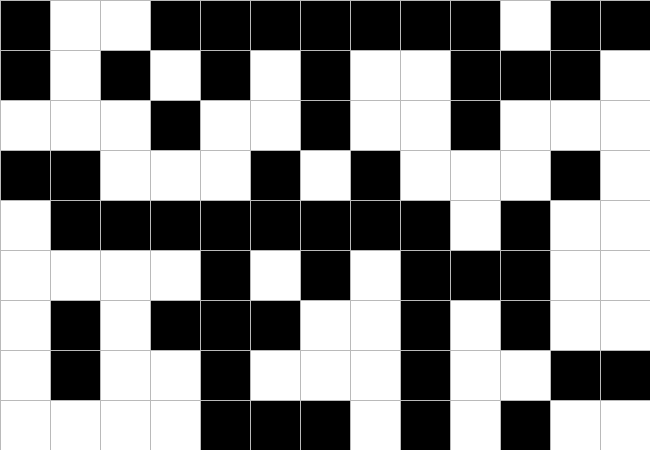[["black", "white", "white", "black", "black", "black", "black", "black", "black", "black", "white", "black", "black"], ["black", "white", "black", "white", "black", "white", "black", "white", "white", "black", "black", "black", "white"], ["white", "white", "white", "black", "white", "white", "black", "white", "white", "black", "white", "white", "white"], ["black", "black", "white", "white", "white", "black", "white", "black", "white", "white", "white", "black", "white"], ["white", "black", "black", "black", "black", "black", "black", "black", "black", "white", "black", "white", "white"], ["white", "white", "white", "white", "black", "white", "black", "white", "black", "black", "black", "white", "white"], ["white", "black", "white", "black", "black", "black", "white", "white", "black", "white", "black", "white", "white"], ["white", "black", "white", "white", "black", "white", "white", "white", "black", "white", "white", "black", "black"], ["white", "white", "white", "white", "black", "black", "black", "white", "black", "white", "black", "white", "white"]]